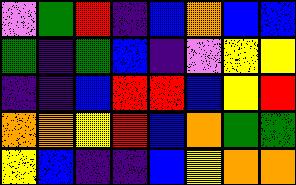[["violet", "green", "red", "indigo", "blue", "orange", "blue", "blue"], ["green", "indigo", "green", "blue", "indigo", "violet", "yellow", "yellow"], ["indigo", "indigo", "blue", "red", "red", "blue", "yellow", "red"], ["orange", "orange", "yellow", "red", "blue", "orange", "green", "green"], ["yellow", "blue", "indigo", "indigo", "blue", "yellow", "orange", "orange"]]